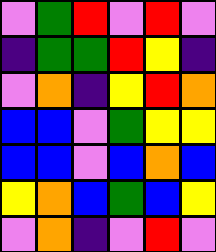[["violet", "green", "red", "violet", "red", "violet"], ["indigo", "green", "green", "red", "yellow", "indigo"], ["violet", "orange", "indigo", "yellow", "red", "orange"], ["blue", "blue", "violet", "green", "yellow", "yellow"], ["blue", "blue", "violet", "blue", "orange", "blue"], ["yellow", "orange", "blue", "green", "blue", "yellow"], ["violet", "orange", "indigo", "violet", "red", "violet"]]